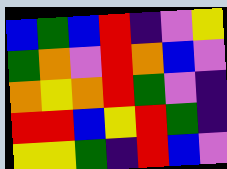[["blue", "green", "blue", "red", "indigo", "violet", "yellow"], ["green", "orange", "violet", "red", "orange", "blue", "violet"], ["orange", "yellow", "orange", "red", "green", "violet", "indigo"], ["red", "red", "blue", "yellow", "red", "green", "indigo"], ["yellow", "yellow", "green", "indigo", "red", "blue", "violet"]]